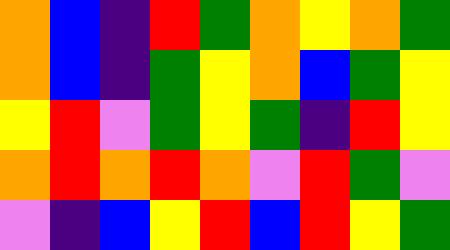[["orange", "blue", "indigo", "red", "green", "orange", "yellow", "orange", "green"], ["orange", "blue", "indigo", "green", "yellow", "orange", "blue", "green", "yellow"], ["yellow", "red", "violet", "green", "yellow", "green", "indigo", "red", "yellow"], ["orange", "red", "orange", "red", "orange", "violet", "red", "green", "violet"], ["violet", "indigo", "blue", "yellow", "red", "blue", "red", "yellow", "green"]]